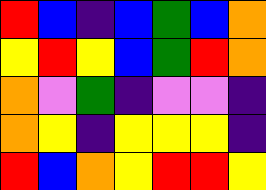[["red", "blue", "indigo", "blue", "green", "blue", "orange"], ["yellow", "red", "yellow", "blue", "green", "red", "orange"], ["orange", "violet", "green", "indigo", "violet", "violet", "indigo"], ["orange", "yellow", "indigo", "yellow", "yellow", "yellow", "indigo"], ["red", "blue", "orange", "yellow", "red", "red", "yellow"]]